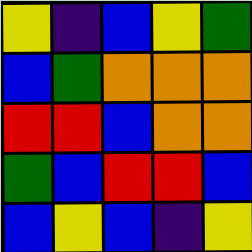[["yellow", "indigo", "blue", "yellow", "green"], ["blue", "green", "orange", "orange", "orange"], ["red", "red", "blue", "orange", "orange"], ["green", "blue", "red", "red", "blue"], ["blue", "yellow", "blue", "indigo", "yellow"]]